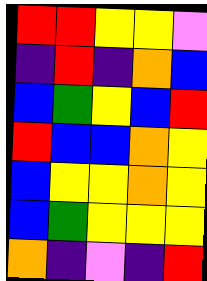[["red", "red", "yellow", "yellow", "violet"], ["indigo", "red", "indigo", "orange", "blue"], ["blue", "green", "yellow", "blue", "red"], ["red", "blue", "blue", "orange", "yellow"], ["blue", "yellow", "yellow", "orange", "yellow"], ["blue", "green", "yellow", "yellow", "yellow"], ["orange", "indigo", "violet", "indigo", "red"]]